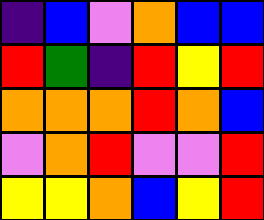[["indigo", "blue", "violet", "orange", "blue", "blue"], ["red", "green", "indigo", "red", "yellow", "red"], ["orange", "orange", "orange", "red", "orange", "blue"], ["violet", "orange", "red", "violet", "violet", "red"], ["yellow", "yellow", "orange", "blue", "yellow", "red"]]